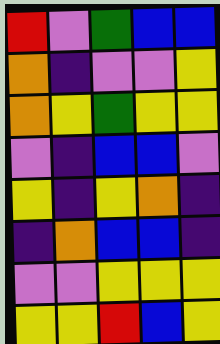[["red", "violet", "green", "blue", "blue"], ["orange", "indigo", "violet", "violet", "yellow"], ["orange", "yellow", "green", "yellow", "yellow"], ["violet", "indigo", "blue", "blue", "violet"], ["yellow", "indigo", "yellow", "orange", "indigo"], ["indigo", "orange", "blue", "blue", "indigo"], ["violet", "violet", "yellow", "yellow", "yellow"], ["yellow", "yellow", "red", "blue", "yellow"]]